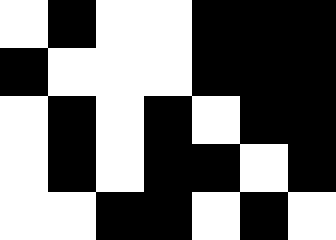[["white", "black", "white", "white", "black", "black", "black"], ["black", "white", "white", "white", "black", "black", "black"], ["white", "black", "white", "black", "white", "black", "black"], ["white", "black", "white", "black", "black", "white", "black"], ["white", "white", "black", "black", "white", "black", "white"]]